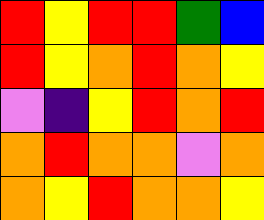[["red", "yellow", "red", "red", "green", "blue"], ["red", "yellow", "orange", "red", "orange", "yellow"], ["violet", "indigo", "yellow", "red", "orange", "red"], ["orange", "red", "orange", "orange", "violet", "orange"], ["orange", "yellow", "red", "orange", "orange", "yellow"]]